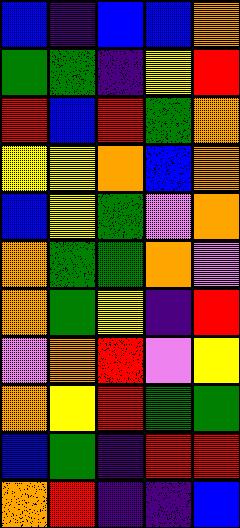[["blue", "indigo", "blue", "blue", "orange"], ["green", "green", "indigo", "yellow", "red"], ["red", "blue", "red", "green", "orange"], ["yellow", "yellow", "orange", "blue", "orange"], ["blue", "yellow", "green", "violet", "orange"], ["orange", "green", "green", "orange", "violet"], ["orange", "green", "yellow", "indigo", "red"], ["violet", "orange", "red", "violet", "yellow"], ["orange", "yellow", "red", "green", "green"], ["blue", "green", "indigo", "red", "red"], ["orange", "red", "indigo", "indigo", "blue"]]